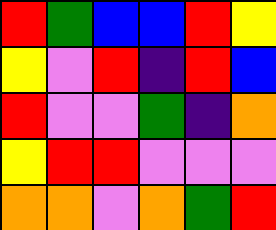[["red", "green", "blue", "blue", "red", "yellow"], ["yellow", "violet", "red", "indigo", "red", "blue"], ["red", "violet", "violet", "green", "indigo", "orange"], ["yellow", "red", "red", "violet", "violet", "violet"], ["orange", "orange", "violet", "orange", "green", "red"]]